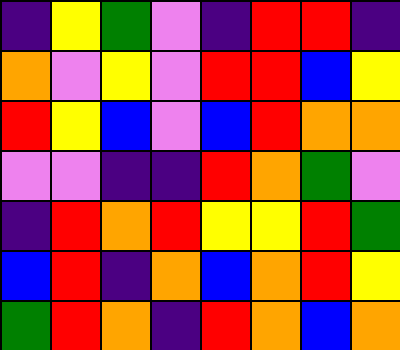[["indigo", "yellow", "green", "violet", "indigo", "red", "red", "indigo"], ["orange", "violet", "yellow", "violet", "red", "red", "blue", "yellow"], ["red", "yellow", "blue", "violet", "blue", "red", "orange", "orange"], ["violet", "violet", "indigo", "indigo", "red", "orange", "green", "violet"], ["indigo", "red", "orange", "red", "yellow", "yellow", "red", "green"], ["blue", "red", "indigo", "orange", "blue", "orange", "red", "yellow"], ["green", "red", "orange", "indigo", "red", "orange", "blue", "orange"]]